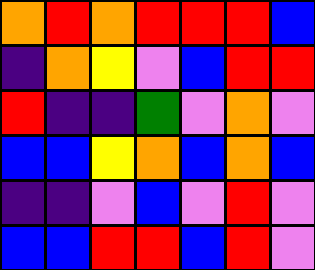[["orange", "red", "orange", "red", "red", "red", "blue"], ["indigo", "orange", "yellow", "violet", "blue", "red", "red"], ["red", "indigo", "indigo", "green", "violet", "orange", "violet"], ["blue", "blue", "yellow", "orange", "blue", "orange", "blue"], ["indigo", "indigo", "violet", "blue", "violet", "red", "violet"], ["blue", "blue", "red", "red", "blue", "red", "violet"]]